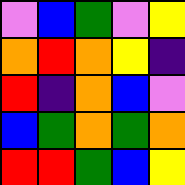[["violet", "blue", "green", "violet", "yellow"], ["orange", "red", "orange", "yellow", "indigo"], ["red", "indigo", "orange", "blue", "violet"], ["blue", "green", "orange", "green", "orange"], ["red", "red", "green", "blue", "yellow"]]